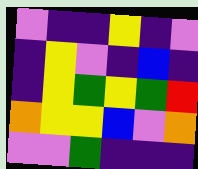[["violet", "indigo", "indigo", "yellow", "indigo", "violet"], ["indigo", "yellow", "violet", "indigo", "blue", "indigo"], ["indigo", "yellow", "green", "yellow", "green", "red"], ["orange", "yellow", "yellow", "blue", "violet", "orange"], ["violet", "violet", "green", "indigo", "indigo", "indigo"]]